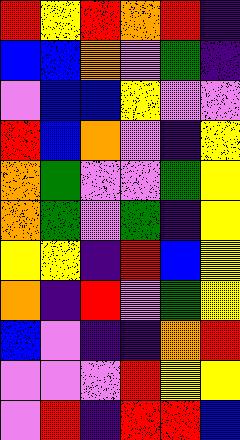[["red", "yellow", "red", "orange", "red", "indigo"], ["blue", "blue", "orange", "violet", "green", "indigo"], ["violet", "blue", "blue", "yellow", "violet", "violet"], ["red", "blue", "orange", "violet", "indigo", "yellow"], ["orange", "green", "violet", "violet", "green", "yellow"], ["orange", "green", "violet", "green", "indigo", "yellow"], ["yellow", "yellow", "indigo", "red", "blue", "yellow"], ["orange", "indigo", "red", "violet", "green", "yellow"], ["blue", "violet", "indigo", "indigo", "orange", "red"], ["violet", "violet", "violet", "red", "yellow", "yellow"], ["violet", "red", "indigo", "red", "red", "blue"]]